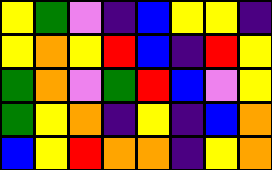[["yellow", "green", "violet", "indigo", "blue", "yellow", "yellow", "indigo"], ["yellow", "orange", "yellow", "red", "blue", "indigo", "red", "yellow"], ["green", "orange", "violet", "green", "red", "blue", "violet", "yellow"], ["green", "yellow", "orange", "indigo", "yellow", "indigo", "blue", "orange"], ["blue", "yellow", "red", "orange", "orange", "indigo", "yellow", "orange"]]